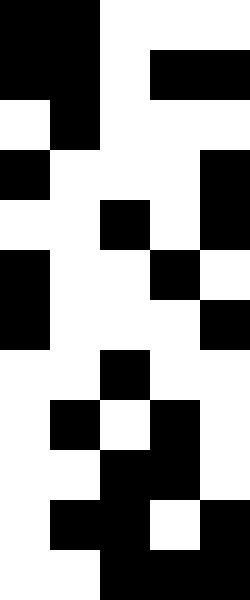[["black", "black", "white", "white", "white"], ["black", "black", "white", "black", "black"], ["white", "black", "white", "white", "white"], ["black", "white", "white", "white", "black"], ["white", "white", "black", "white", "black"], ["black", "white", "white", "black", "white"], ["black", "white", "white", "white", "black"], ["white", "white", "black", "white", "white"], ["white", "black", "white", "black", "white"], ["white", "white", "black", "black", "white"], ["white", "black", "black", "white", "black"], ["white", "white", "black", "black", "black"]]